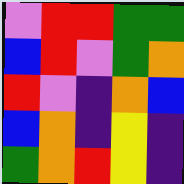[["violet", "red", "red", "green", "green"], ["blue", "red", "violet", "green", "orange"], ["red", "violet", "indigo", "orange", "blue"], ["blue", "orange", "indigo", "yellow", "indigo"], ["green", "orange", "red", "yellow", "indigo"]]